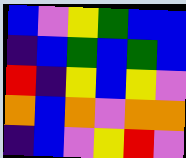[["blue", "violet", "yellow", "green", "blue", "blue"], ["indigo", "blue", "green", "blue", "green", "blue"], ["red", "indigo", "yellow", "blue", "yellow", "violet"], ["orange", "blue", "orange", "violet", "orange", "orange"], ["indigo", "blue", "violet", "yellow", "red", "violet"]]